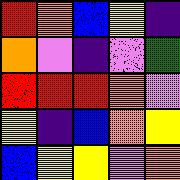[["red", "orange", "blue", "yellow", "indigo"], ["orange", "violet", "indigo", "violet", "green"], ["red", "red", "red", "orange", "violet"], ["yellow", "indigo", "blue", "orange", "yellow"], ["blue", "yellow", "yellow", "violet", "orange"]]